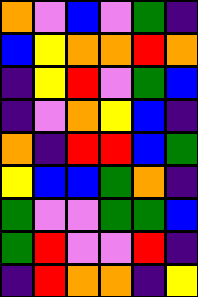[["orange", "violet", "blue", "violet", "green", "indigo"], ["blue", "yellow", "orange", "orange", "red", "orange"], ["indigo", "yellow", "red", "violet", "green", "blue"], ["indigo", "violet", "orange", "yellow", "blue", "indigo"], ["orange", "indigo", "red", "red", "blue", "green"], ["yellow", "blue", "blue", "green", "orange", "indigo"], ["green", "violet", "violet", "green", "green", "blue"], ["green", "red", "violet", "violet", "red", "indigo"], ["indigo", "red", "orange", "orange", "indigo", "yellow"]]